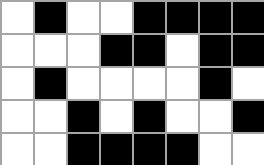[["white", "black", "white", "white", "black", "black", "black", "black"], ["white", "white", "white", "black", "black", "white", "black", "black"], ["white", "black", "white", "white", "white", "white", "black", "white"], ["white", "white", "black", "white", "black", "white", "white", "black"], ["white", "white", "black", "black", "black", "black", "white", "white"]]